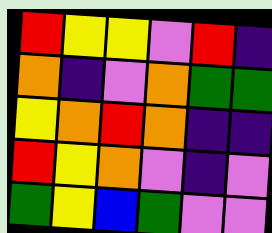[["red", "yellow", "yellow", "violet", "red", "indigo"], ["orange", "indigo", "violet", "orange", "green", "green"], ["yellow", "orange", "red", "orange", "indigo", "indigo"], ["red", "yellow", "orange", "violet", "indigo", "violet"], ["green", "yellow", "blue", "green", "violet", "violet"]]